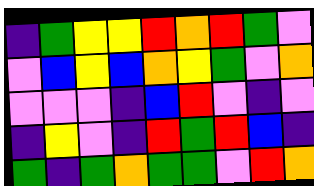[["indigo", "green", "yellow", "yellow", "red", "orange", "red", "green", "violet"], ["violet", "blue", "yellow", "blue", "orange", "yellow", "green", "violet", "orange"], ["violet", "violet", "violet", "indigo", "blue", "red", "violet", "indigo", "violet"], ["indigo", "yellow", "violet", "indigo", "red", "green", "red", "blue", "indigo"], ["green", "indigo", "green", "orange", "green", "green", "violet", "red", "orange"]]